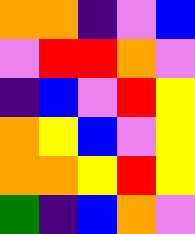[["orange", "orange", "indigo", "violet", "blue"], ["violet", "red", "red", "orange", "violet"], ["indigo", "blue", "violet", "red", "yellow"], ["orange", "yellow", "blue", "violet", "yellow"], ["orange", "orange", "yellow", "red", "yellow"], ["green", "indigo", "blue", "orange", "violet"]]